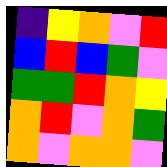[["indigo", "yellow", "orange", "violet", "red"], ["blue", "red", "blue", "green", "violet"], ["green", "green", "red", "orange", "yellow"], ["orange", "red", "violet", "orange", "green"], ["orange", "violet", "orange", "orange", "violet"]]